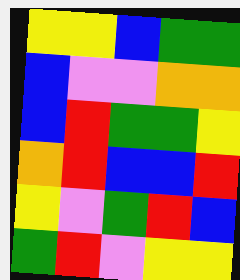[["yellow", "yellow", "blue", "green", "green"], ["blue", "violet", "violet", "orange", "orange"], ["blue", "red", "green", "green", "yellow"], ["orange", "red", "blue", "blue", "red"], ["yellow", "violet", "green", "red", "blue"], ["green", "red", "violet", "yellow", "yellow"]]